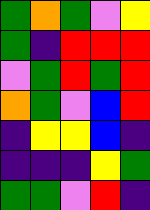[["green", "orange", "green", "violet", "yellow"], ["green", "indigo", "red", "red", "red"], ["violet", "green", "red", "green", "red"], ["orange", "green", "violet", "blue", "red"], ["indigo", "yellow", "yellow", "blue", "indigo"], ["indigo", "indigo", "indigo", "yellow", "green"], ["green", "green", "violet", "red", "indigo"]]